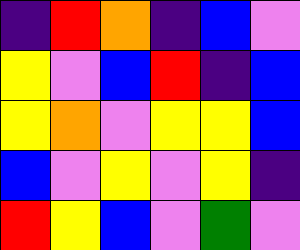[["indigo", "red", "orange", "indigo", "blue", "violet"], ["yellow", "violet", "blue", "red", "indigo", "blue"], ["yellow", "orange", "violet", "yellow", "yellow", "blue"], ["blue", "violet", "yellow", "violet", "yellow", "indigo"], ["red", "yellow", "blue", "violet", "green", "violet"]]